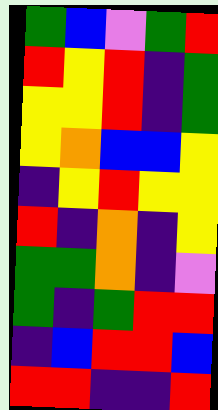[["green", "blue", "violet", "green", "red"], ["red", "yellow", "red", "indigo", "green"], ["yellow", "yellow", "red", "indigo", "green"], ["yellow", "orange", "blue", "blue", "yellow"], ["indigo", "yellow", "red", "yellow", "yellow"], ["red", "indigo", "orange", "indigo", "yellow"], ["green", "green", "orange", "indigo", "violet"], ["green", "indigo", "green", "red", "red"], ["indigo", "blue", "red", "red", "blue"], ["red", "red", "indigo", "indigo", "red"]]